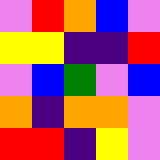[["violet", "red", "orange", "blue", "violet"], ["yellow", "yellow", "indigo", "indigo", "red"], ["violet", "blue", "green", "violet", "blue"], ["orange", "indigo", "orange", "orange", "violet"], ["red", "red", "indigo", "yellow", "violet"]]